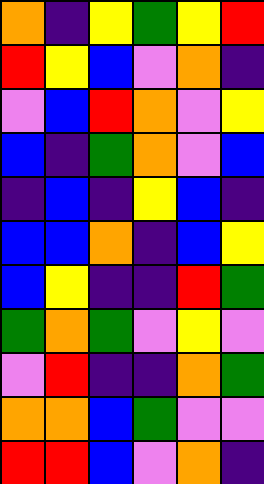[["orange", "indigo", "yellow", "green", "yellow", "red"], ["red", "yellow", "blue", "violet", "orange", "indigo"], ["violet", "blue", "red", "orange", "violet", "yellow"], ["blue", "indigo", "green", "orange", "violet", "blue"], ["indigo", "blue", "indigo", "yellow", "blue", "indigo"], ["blue", "blue", "orange", "indigo", "blue", "yellow"], ["blue", "yellow", "indigo", "indigo", "red", "green"], ["green", "orange", "green", "violet", "yellow", "violet"], ["violet", "red", "indigo", "indigo", "orange", "green"], ["orange", "orange", "blue", "green", "violet", "violet"], ["red", "red", "blue", "violet", "orange", "indigo"]]